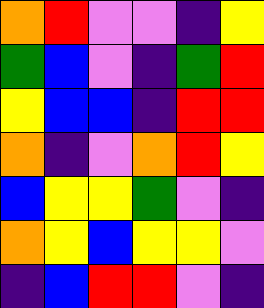[["orange", "red", "violet", "violet", "indigo", "yellow"], ["green", "blue", "violet", "indigo", "green", "red"], ["yellow", "blue", "blue", "indigo", "red", "red"], ["orange", "indigo", "violet", "orange", "red", "yellow"], ["blue", "yellow", "yellow", "green", "violet", "indigo"], ["orange", "yellow", "blue", "yellow", "yellow", "violet"], ["indigo", "blue", "red", "red", "violet", "indigo"]]